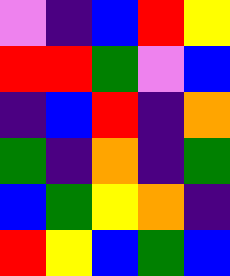[["violet", "indigo", "blue", "red", "yellow"], ["red", "red", "green", "violet", "blue"], ["indigo", "blue", "red", "indigo", "orange"], ["green", "indigo", "orange", "indigo", "green"], ["blue", "green", "yellow", "orange", "indigo"], ["red", "yellow", "blue", "green", "blue"]]